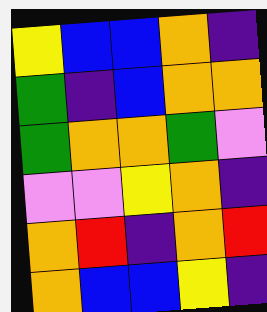[["yellow", "blue", "blue", "orange", "indigo"], ["green", "indigo", "blue", "orange", "orange"], ["green", "orange", "orange", "green", "violet"], ["violet", "violet", "yellow", "orange", "indigo"], ["orange", "red", "indigo", "orange", "red"], ["orange", "blue", "blue", "yellow", "indigo"]]